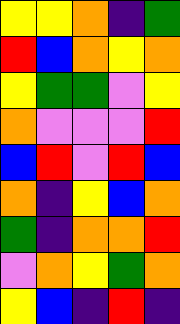[["yellow", "yellow", "orange", "indigo", "green"], ["red", "blue", "orange", "yellow", "orange"], ["yellow", "green", "green", "violet", "yellow"], ["orange", "violet", "violet", "violet", "red"], ["blue", "red", "violet", "red", "blue"], ["orange", "indigo", "yellow", "blue", "orange"], ["green", "indigo", "orange", "orange", "red"], ["violet", "orange", "yellow", "green", "orange"], ["yellow", "blue", "indigo", "red", "indigo"]]